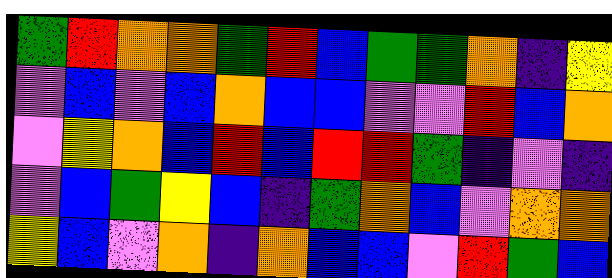[["green", "red", "orange", "orange", "green", "red", "blue", "green", "green", "orange", "indigo", "yellow"], ["violet", "blue", "violet", "blue", "orange", "blue", "blue", "violet", "violet", "red", "blue", "orange"], ["violet", "yellow", "orange", "blue", "red", "blue", "red", "red", "green", "indigo", "violet", "indigo"], ["violet", "blue", "green", "yellow", "blue", "indigo", "green", "orange", "blue", "violet", "orange", "orange"], ["yellow", "blue", "violet", "orange", "indigo", "orange", "blue", "blue", "violet", "red", "green", "blue"]]